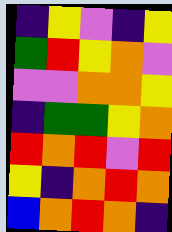[["indigo", "yellow", "violet", "indigo", "yellow"], ["green", "red", "yellow", "orange", "violet"], ["violet", "violet", "orange", "orange", "yellow"], ["indigo", "green", "green", "yellow", "orange"], ["red", "orange", "red", "violet", "red"], ["yellow", "indigo", "orange", "red", "orange"], ["blue", "orange", "red", "orange", "indigo"]]